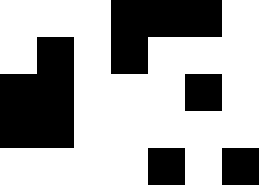[["white", "white", "white", "black", "black", "black", "white"], ["white", "black", "white", "black", "white", "white", "white"], ["black", "black", "white", "white", "white", "black", "white"], ["black", "black", "white", "white", "white", "white", "white"], ["white", "white", "white", "white", "black", "white", "black"]]